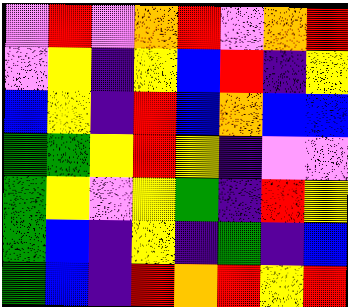[["violet", "red", "violet", "orange", "red", "violet", "orange", "red"], ["violet", "yellow", "indigo", "yellow", "blue", "red", "indigo", "yellow"], ["blue", "yellow", "indigo", "red", "blue", "orange", "blue", "blue"], ["green", "green", "yellow", "red", "yellow", "indigo", "violet", "violet"], ["green", "yellow", "violet", "yellow", "green", "indigo", "red", "yellow"], ["green", "blue", "indigo", "yellow", "indigo", "green", "indigo", "blue"], ["green", "blue", "indigo", "red", "orange", "red", "yellow", "red"]]